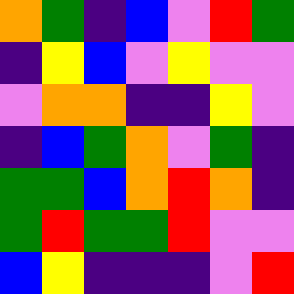[["orange", "green", "indigo", "blue", "violet", "red", "green"], ["indigo", "yellow", "blue", "violet", "yellow", "violet", "violet"], ["violet", "orange", "orange", "indigo", "indigo", "yellow", "violet"], ["indigo", "blue", "green", "orange", "violet", "green", "indigo"], ["green", "green", "blue", "orange", "red", "orange", "indigo"], ["green", "red", "green", "green", "red", "violet", "violet"], ["blue", "yellow", "indigo", "indigo", "indigo", "violet", "red"]]